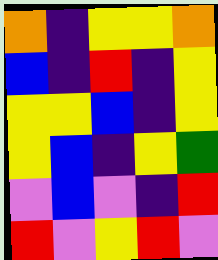[["orange", "indigo", "yellow", "yellow", "orange"], ["blue", "indigo", "red", "indigo", "yellow"], ["yellow", "yellow", "blue", "indigo", "yellow"], ["yellow", "blue", "indigo", "yellow", "green"], ["violet", "blue", "violet", "indigo", "red"], ["red", "violet", "yellow", "red", "violet"]]